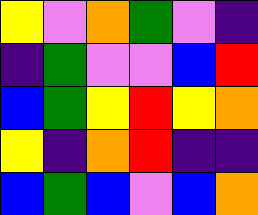[["yellow", "violet", "orange", "green", "violet", "indigo"], ["indigo", "green", "violet", "violet", "blue", "red"], ["blue", "green", "yellow", "red", "yellow", "orange"], ["yellow", "indigo", "orange", "red", "indigo", "indigo"], ["blue", "green", "blue", "violet", "blue", "orange"]]